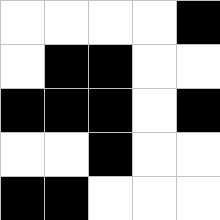[["white", "white", "white", "white", "black"], ["white", "black", "black", "white", "white"], ["black", "black", "black", "white", "black"], ["white", "white", "black", "white", "white"], ["black", "black", "white", "white", "white"]]